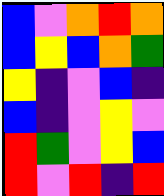[["blue", "violet", "orange", "red", "orange"], ["blue", "yellow", "blue", "orange", "green"], ["yellow", "indigo", "violet", "blue", "indigo"], ["blue", "indigo", "violet", "yellow", "violet"], ["red", "green", "violet", "yellow", "blue"], ["red", "violet", "red", "indigo", "red"]]